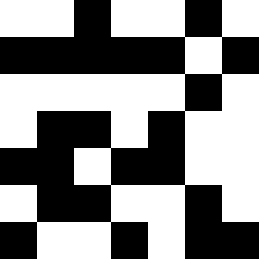[["white", "white", "black", "white", "white", "black", "white"], ["black", "black", "black", "black", "black", "white", "black"], ["white", "white", "white", "white", "white", "black", "white"], ["white", "black", "black", "white", "black", "white", "white"], ["black", "black", "white", "black", "black", "white", "white"], ["white", "black", "black", "white", "white", "black", "white"], ["black", "white", "white", "black", "white", "black", "black"]]